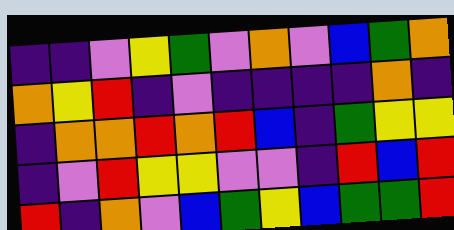[["indigo", "indigo", "violet", "yellow", "green", "violet", "orange", "violet", "blue", "green", "orange"], ["orange", "yellow", "red", "indigo", "violet", "indigo", "indigo", "indigo", "indigo", "orange", "indigo"], ["indigo", "orange", "orange", "red", "orange", "red", "blue", "indigo", "green", "yellow", "yellow"], ["indigo", "violet", "red", "yellow", "yellow", "violet", "violet", "indigo", "red", "blue", "red"], ["red", "indigo", "orange", "violet", "blue", "green", "yellow", "blue", "green", "green", "red"]]